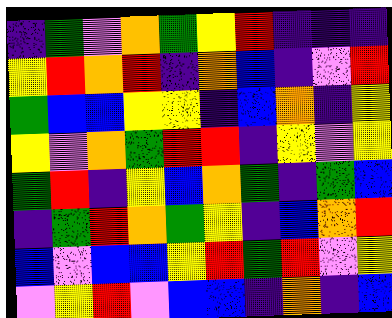[["indigo", "green", "violet", "orange", "green", "yellow", "red", "indigo", "indigo", "indigo"], ["yellow", "red", "orange", "red", "indigo", "orange", "blue", "indigo", "violet", "red"], ["green", "blue", "blue", "yellow", "yellow", "indigo", "blue", "orange", "indigo", "yellow"], ["yellow", "violet", "orange", "green", "red", "red", "indigo", "yellow", "violet", "yellow"], ["green", "red", "indigo", "yellow", "blue", "orange", "green", "indigo", "green", "blue"], ["indigo", "green", "red", "orange", "green", "yellow", "indigo", "blue", "orange", "red"], ["blue", "violet", "blue", "blue", "yellow", "red", "green", "red", "violet", "yellow"], ["violet", "yellow", "red", "violet", "blue", "blue", "indigo", "orange", "indigo", "blue"]]